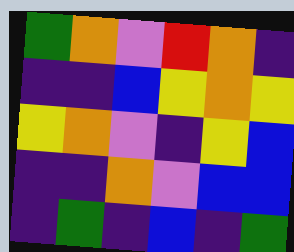[["green", "orange", "violet", "red", "orange", "indigo"], ["indigo", "indigo", "blue", "yellow", "orange", "yellow"], ["yellow", "orange", "violet", "indigo", "yellow", "blue"], ["indigo", "indigo", "orange", "violet", "blue", "blue"], ["indigo", "green", "indigo", "blue", "indigo", "green"]]